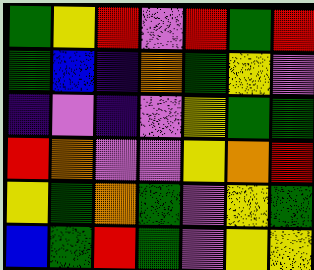[["green", "yellow", "red", "violet", "red", "green", "red"], ["green", "blue", "indigo", "orange", "green", "yellow", "violet"], ["indigo", "violet", "indigo", "violet", "yellow", "green", "green"], ["red", "orange", "violet", "violet", "yellow", "orange", "red"], ["yellow", "green", "orange", "green", "violet", "yellow", "green"], ["blue", "green", "red", "green", "violet", "yellow", "yellow"]]